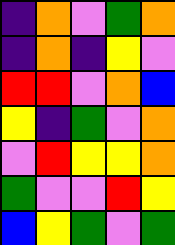[["indigo", "orange", "violet", "green", "orange"], ["indigo", "orange", "indigo", "yellow", "violet"], ["red", "red", "violet", "orange", "blue"], ["yellow", "indigo", "green", "violet", "orange"], ["violet", "red", "yellow", "yellow", "orange"], ["green", "violet", "violet", "red", "yellow"], ["blue", "yellow", "green", "violet", "green"]]